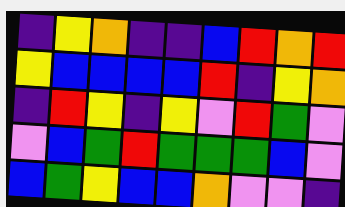[["indigo", "yellow", "orange", "indigo", "indigo", "blue", "red", "orange", "red"], ["yellow", "blue", "blue", "blue", "blue", "red", "indigo", "yellow", "orange"], ["indigo", "red", "yellow", "indigo", "yellow", "violet", "red", "green", "violet"], ["violet", "blue", "green", "red", "green", "green", "green", "blue", "violet"], ["blue", "green", "yellow", "blue", "blue", "orange", "violet", "violet", "indigo"]]